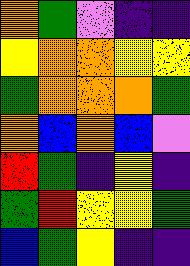[["orange", "green", "violet", "indigo", "indigo"], ["yellow", "orange", "orange", "yellow", "yellow"], ["green", "orange", "orange", "orange", "green"], ["orange", "blue", "orange", "blue", "violet"], ["red", "green", "indigo", "yellow", "indigo"], ["green", "red", "yellow", "yellow", "green"], ["blue", "green", "yellow", "indigo", "indigo"]]